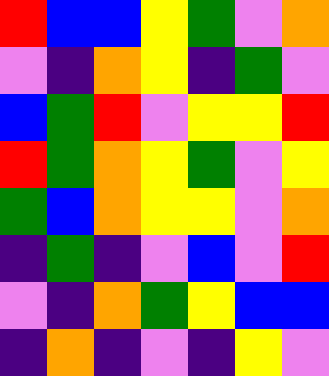[["red", "blue", "blue", "yellow", "green", "violet", "orange"], ["violet", "indigo", "orange", "yellow", "indigo", "green", "violet"], ["blue", "green", "red", "violet", "yellow", "yellow", "red"], ["red", "green", "orange", "yellow", "green", "violet", "yellow"], ["green", "blue", "orange", "yellow", "yellow", "violet", "orange"], ["indigo", "green", "indigo", "violet", "blue", "violet", "red"], ["violet", "indigo", "orange", "green", "yellow", "blue", "blue"], ["indigo", "orange", "indigo", "violet", "indigo", "yellow", "violet"]]